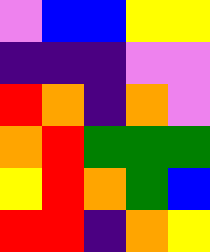[["violet", "blue", "blue", "yellow", "yellow"], ["indigo", "indigo", "indigo", "violet", "violet"], ["red", "orange", "indigo", "orange", "violet"], ["orange", "red", "green", "green", "green"], ["yellow", "red", "orange", "green", "blue"], ["red", "red", "indigo", "orange", "yellow"]]